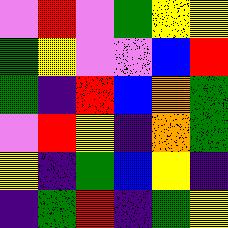[["violet", "red", "violet", "green", "yellow", "yellow"], ["green", "yellow", "violet", "violet", "blue", "red"], ["green", "indigo", "red", "blue", "orange", "green"], ["violet", "red", "yellow", "indigo", "orange", "green"], ["yellow", "indigo", "green", "blue", "yellow", "indigo"], ["indigo", "green", "red", "indigo", "green", "yellow"]]